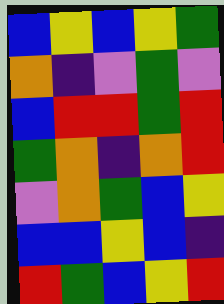[["blue", "yellow", "blue", "yellow", "green"], ["orange", "indigo", "violet", "green", "violet"], ["blue", "red", "red", "green", "red"], ["green", "orange", "indigo", "orange", "red"], ["violet", "orange", "green", "blue", "yellow"], ["blue", "blue", "yellow", "blue", "indigo"], ["red", "green", "blue", "yellow", "red"]]